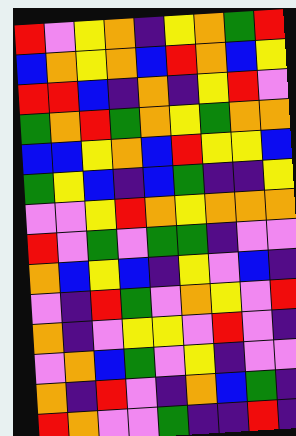[["red", "violet", "yellow", "orange", "indigo", "yellow", "orange", "green", "red"], ["blue", "orange", "yellow", "orange", "blue", "red", "orange", "blue", "yellow"], ["red", "red", "blue", "indigo", "orange", "indigo", "yellow", "red", "violet"], ["green", "orange", "red", "green", "orange", "yellow", "green", "orange", "orange"], ["blue", "blue", "yellow", "orange", "blue", "red", "yellow", "yellow", "blue"], ["green", "yellow", "blue", "indigo", "blue", "green", "indigo", "indigo", "yellow"], ["violet", "violet", "yellow", "red", "orange", "yellow", "orange", "orange", "orange"], ["red", "violet", "green", "violet", "green", "green", "indigo", "violet", "violet"], ["orange", "blue", "yellow", "blue", "indigo", "yellow", "violet", "blue", "indigo"], ["violet", "indigo", "red", "green", "violet", "orange", "yellow", "violet", "red"], ["orange", "indigo", "violet", "yellow", "yellow", "violet", "red", "violet", "indigo"], ["violet", "orange", "blue", "green", "violet", "yellow", "indigo", "violet", "violet"], ["orange", "indigo", "red", "violet", "indigo", "orange", "blue", "green", "indigo"], ["red", "orange", "violet", "violet", "green", "indigo", "indigo", "red", "indigo"]]